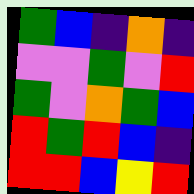[["green", "blue", "indigo", "orange", "indigo"], ["violet", "violet", "green", "violet", "red"], ["green", "violet", "orange", "green", "blue"], ["red", "green", "red", "blue", "indigo"], ["red", "red", "blue", "yellow", "red"]]